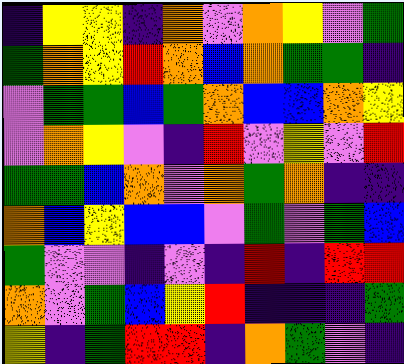[["indigo", "yellow", "yellow", "indigo", "orange", "violet", "orange", "yellow", "violet", "green"], ["green", "orange", "yellow", "red", "orange", "blue", "orange", "green", "green", "indigo"], ["violet", "green", "green", "blue", "green", "orange", "blue", "blue", "orange", "yellow"], ["violet", "orange", "yellow", "violet", "indigo", "red", "violet", "yellow", "violet", "red"], ["green", "green", "blue", "orange", "violet", "orange", "green", "orange", "indigo", "indigo"], ["orange", "blue", "yellow", "blue", "blue", "violet", "green", "violet", "green", "blue"], ["green", "violet", "violet", "indigo", "violet", "indigo", "red", "indigo", "red", "red"], ["orange", "violet", "green", "blue", "yellow", "red", "indigo", "indigo", "indigo", "green"], ["yellow", "indigo", "green", "red", "red", "indigo", "orange", "green", "violet", "indigo"]]